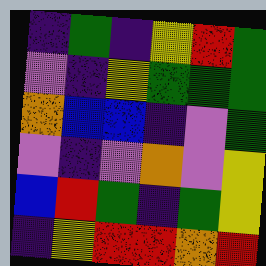[["indigo", "green", "indigo", "yellow", "red", "green"], ["violet", "indigo", "yellow", "green", "green", "green"], ["orange", "blue", "blue", "indigo", "violet", "green"], ["violet", "indigo", "violet", "orange", "violet", "yellow"], ["blue", "red", "green", "indigo", "green", "yellow"], ["indigo", "yellow", "red", "red", "orange", "red"]]